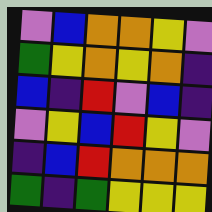[["violet", "blue", "orange", "orange", "yellow", "violet"], ["green", "yellow", "orange", "yellow", "orange", "indigo"], ["blue", "indigo", "red", "violet", "blue", "indigo"], ["violet", "yellow", "blue", "red", "yellow", "violet"], ["indigo", "blue", "red", "orange", "orange", "orange"], ["green", "indigo", "green", "yellow", "yellow", "yellow"]]